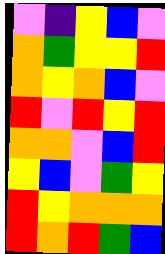[["violet", "indigo", "yellow", "blue", "violet"], ["orange", "green", "yellow", "yellow", "red"], ["orange", "yellow", "orange", "blue", "violet"], ["red", "violet", "red", "yellow", "red"], ["orange", "orange", "violet", "blue", "red"], ["yellow", "blue", "violet", "green", "yellow"], ["red", "yellow", "orange", "orange", "orange"], ["red", "orange", "red", "green", "blue"]]